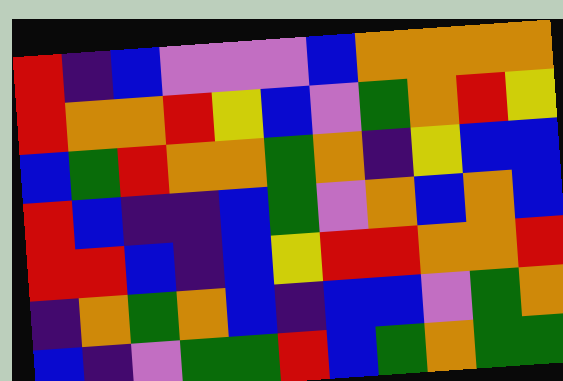[["red", "indigo", "blue", "violet", "violet", "violet", "blue", "orange", "orange", "orange", "orange"], ["red", "orange", "orange", "red", "yellow", "blue", "violet", "green", "orange", "red", "yellow"], ["blue", "green", "red", "orange", "orange", "green", "orange", "indigo", "yellow", "blue", "blue"], ["red", "blue", "indigo", "indigo", "blue", "green", "violet", "orange", "blue", "orange", "blue"], ["red", "red", "blue", "indigo", "blue", "yellow", "red", "red", "orange", "orange", "red"], ["indigo", "orange", "green", "orange", "blue", "indigo", "blue", "blue", "violet", "green", "orange"], ["blue", "indigo", "violet", "green", "green", "red", "blue", "green", "orange", "green", "green"]]